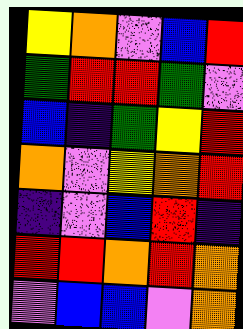[["yellow", "orange", "violet", "blue", "red"], ["green", "red", "red", "green", "violet"], ["blue", "indigo", "green", "yellow", "red"], ["orange", "violet", "yellow", "orange", "red"], ["indigo", "violet", "blue", "red", "indigo"], ["red", "red", "orange", "red", "orange"], ["violet", "blue", "blue", "violet", "orange"]]